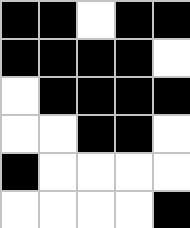[["black", "black", "white", "black", "black"], ["black", "black", "black", "black", "white"], ["white", "black", "black", "black", "black"], ["white", "white", "black", "black", "white"], ["black", "white", "white", "white", "white"], ["white", "white", "white", "white", "black"]]